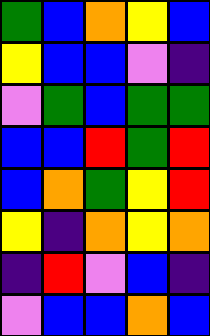[["green", "blue", "orange", "yellow", "blue"], ["yellow", "blue", "blue", "violet", "indigo"], ["violet", "green", "blue", "green", "green"], ["blue", "blue", "red", "green", "red"], ["blue", "orange", "green", "yellow", "red"], ["yellow", "indigo", "orange", "yellow", "orange"], ["indigo", "red", "violet", "blue", "indigo"], ["violet", "blue", "blue", "orange", "blue"]]